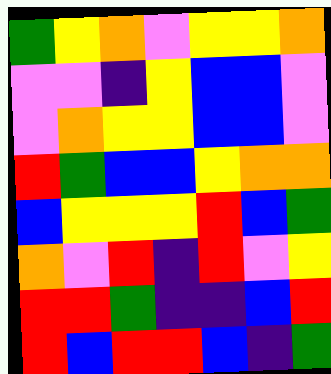[["green", "yellow", "orange", "violet", "yellow", "yellow", "orange"], ["violet", "violet", "indigo", "yellow", "blue", "blue", "violet"], ["violet", "orange", "yellow", "yellow", "blue", "blue", "violet"], ["red", "green", "blue", "blue", "yellow", "orange", "orange"], ["blue", "yellow", "yellow", "yellow", "red", "blue", "green"], ["orange", "violet", "red", "indigo", "red", "violet", "yellow"], ["red", "red", "green", "indigo", "indigo", "blue", "red"], ["red", "blue", "red", "red", "blue", "indigo", "green"]]